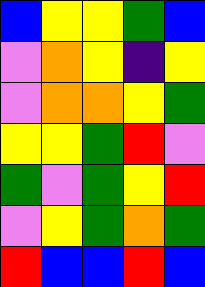[["blue", "yellow", "yellow", "green", "blue"], ["violet", "orange", "yellow", "indigo", "yellow"], ["violet", "orange", "orange", "yellow", "green"], ["yellow", "yellow", "green", "red", "violet"], ["green", "violet", "green", "yellow", "red"], ["violet", "yellow", "green", "orange", "green"], ["red", "blue", "blue", "red", "blue"]]